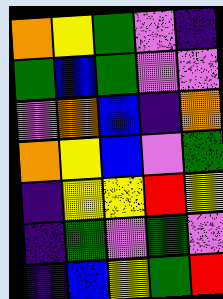[["orange", "yellow", "green", "violet", "indigo"], ["green", "blue", "green", "violet", "violet"], ["violet", "orange", "blue", "indigo", "orange"], ["orange", "yellow", "blue", "violet", "green"], ["indigo", "yellow", "yellow", "red", "yellow"], ["indigo", "green", "violet", "green", "violet"], ["indigo", "blue", "yellow", "green", "red"]]